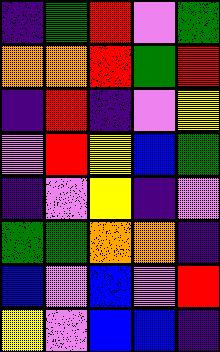[["indigo", "green", "red", "violet", "green"], ["orange", "orange", "red", "green", "red"], ["indigo", "red", "indigo", "violet", "yellow"], ["violet", "red", "yellow", "blue", "green"], ["indigo", "violet", "yellow", "indigo", "violet"], ["green", "green", "orange", "orange", "indigo"], ["blue", "violet", "blue", "violet", "red"], ["yellow", "violet", "blue", "blue", "indigo"]]